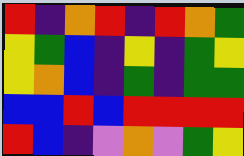[["red", "indigo", "orange", "red", "indigo", "red", "orange", "green"], ["yellow", "green", "blue", "indigo", "yellow", "indigo", "green", "yellow"], ["yellow", "orange", "blue", "indigo", "green", "indigo", "green", "green"], ["blue", "blue", "red", "blue", "red", "red", "red", "red"], ["red", "blue", "indigo", "violet", "orange", "violet", "green", "yellow"]]